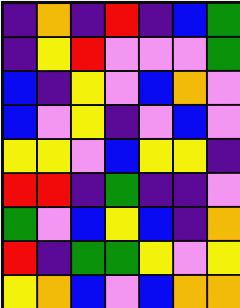[["indigo", "orange", "indigo", "red", "indigo", "blue", "green"], ["indigo", "yellow", "red", "violet", "violet", "violet", "green"], ["blue", "indigo", "yellow", "violet", "blue", "orange", "violet"], ["blue", "violet", "yellow", "indigo", "violet", "blue", "violet"], ["yellow", "yellow", "violet", "blue", "yellow", "yellow", "indigo"], ["red", "red", "indigo", "green", "indigo", "indigo", "violet"], ["green", "violet", "blue", "yellow", "blue", "indigo", "orange"], ["red", "indigo", "green", "green", "yellow", "violet", "yellow"], ["yellow", "orange", "blue", "violet", "blue", "orange", "orange"]]